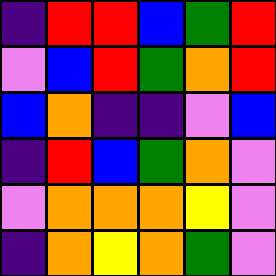[["indigo", "red", "red", "blue", "green", "red"], ["violet", "blue", "red", "green", "orange", "red"], ["blue", "orange", "indigo", "indigo", "violet", "blue"], ["indigo", "red", "blue", "green", "orange", "violet"], ["violet", "orange", "orange", "orange", "yellow", "violet"], ["indigo", "orange", "yellow", "orange", "green", "violet"]]